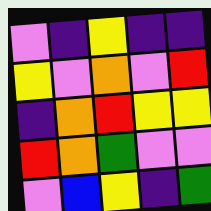[["violet", "indigo", "yellow", "indigo", "indigo"], ["yellow", "violet", "orange", "violet", "red"], ["indigo", "orange", "red", "yellow", "yellow"], ["red", "orange", "green", "violet", "violet"], ["violet", "blue", "yellow", "indigo", "green"]]